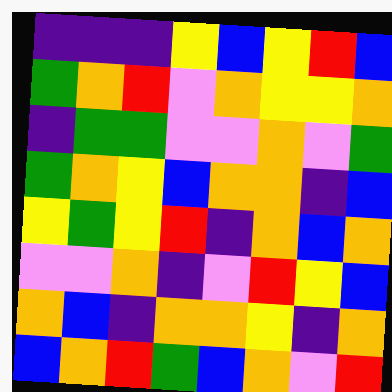[["indigo", "indigo", "indigo", "yellow", "blue", "yellow", "red", "blue"], ["green", "orange", "red", "violet", "orange", "yellow", "yellow", "orange"], ["indigo", "green", "green", "violet", "violet", "orange", "violet", "green"], ["green", "orange", "yellow", "blue", "orange", "orange", "indigo", "blue"], ["yellow", "green", "yellow", "red", "indigo", "orange", "blue", "orange"], ["violet", "violet", "orange", "indigo", "violet", "red", "yellow", "blue"], ["orange", "blue", "indigo", "orange", "orange", "yellow", "indigo", "orange"], ["blue", "orange", "red", "green", "blue", "orange", "violet", "red"]]